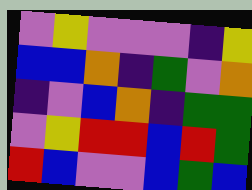[["violet", "yellow", "violet", "violet", "violet", "indigo", "yellow"], ["blue", "blue", "orange", "indigo", "green", "violet", "orange"], ["indigo", "violet", "blue", "orange", "indigo", "green", "green"], ["violet", "yellow", "red", "red", "blue", "red", "green"], ["red", "blue", "violet", "violet", "blue", "green", "blue"]]